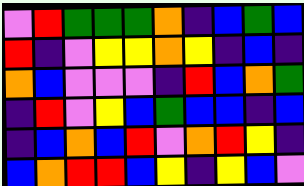[["violet", "red", "green", "green", "green", "orange", "indigo", "blue", "green", "blue"], ["red", "indigo", "violet", "yellow", "yellow", "orange", "yellow", "indigo", "blue", "indigo"], ["orange", "blue", "violet", "violet", "violet", "indigo", "red", "blue", "orange", "green"], ["indigo", "red", "violet", "yellow", "blue", "green", "blue", "blue", "indigo", "blue"], ["indigo", "blue", "orange", "blue", "red", "violet", "orange", "red", "yellow", "indigo"], ["blue", "orange", "red", "red", "blue", "yellow", "indigo", "yellow", "blue", "violet"]]